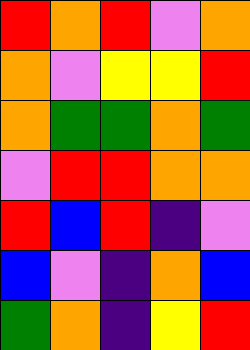[["red", "orange", "red", "violet", "orange"], ["orange", "violet", "yellow", "yellow", "red"], ["orange", "green", "green", "orange", "green"], ["violet", "red", "red", "orange", "orange"], ["red", "blue", "red", "indigo", "violet"], ["blue", "violet", "indigo", "orange", "blue"], ["green", "orange", "indigo", "yellow", "red"]]